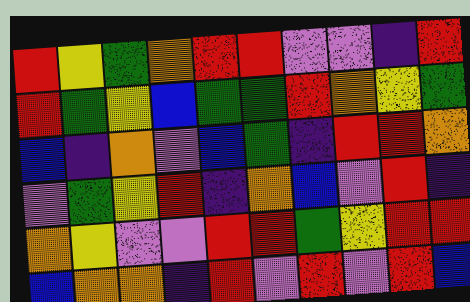[["red", "yellow", "green", "orange", "red", "red", "violet", "violet", "indigo", "red"], ["red", "green", "yellow", "blue", "green", "green", "red", "orange", "yellow", "green"], ["blue", "indigo", "orange", "violet", "blue", "green", "indigo", "red", "red", "orange"], ["violet", "green", "yellow", "red", "indigo", "orange", "blue", "violet", "red", "indigo"], ["orange", "yellow", "violet", "violet", "red", "red", "green", "yellow", "red", "red"], ["blue", "orange", "orange", "indigo", "red", "violet", "red", "violet", "red", "blue"]]